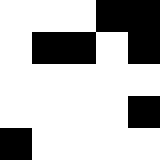[["white", "white", "white", "black", "black"], ["white", "black", "black", "white", "black"], ["white", "white", "white", "white", "white"], ["white", "white", "white", "white", "black"], ["black", "white", "white", "white", "white"]]